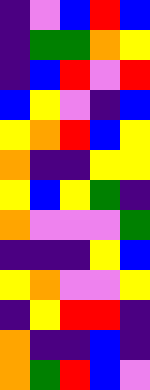[["indigo", "violet", "blue", "red", "blue"], ["indigo", "green", "green", "orange", "yellow"], ["indigo", "blue", "red", "violet", "red"], ["blue", "yellow", "violet", "indigo", "blue"], ["yellow", "orange", "red", "blue", "yellow"], ["orange", "indigo", "indigo", "yellow", "yellow"], ["yellow", "blue", "yellow", "green", "indigo"], ["orange", "violet", "violet", "violet", "green"], ["indigo", "indigo", "indigo", "yellow", "blue"], ["yellow", "orange", "violet", "violet", "yellow"], ["indigo", "yellow", "red", "red", "indigo"], ["orange", "indigo", "indigo", "blue", "indigo"], ["orange", "green", "red", "blue", "violet"]]